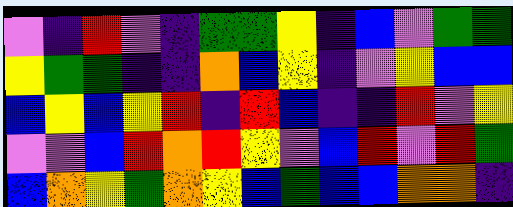[["violet", "indigo", "red", "violet", "indigo", "green", "green", "yellow", "indigo", "blue", "violet", "green", "green"], ["yellow", "green", "green", "indigo", "indigo", "orange", "blue", "yellow", "indigo", "violet", "yellow", "blue", "blue"], ["blue", "yellow", "blue", "yellow", "red", "indigo", "red", "blue", "indigo", "indigo", "red", "violet", "yellow"], ["violet", "violet", "blue", "red", "orange", "red", "yellow", "violet", "blue", "red", "violet", "red", "green"], ["blue", "orange", "yellow", "green", "orange", "yellow", "blue", "green", "blue", "blue", "orange", "orange", "indigo"]]